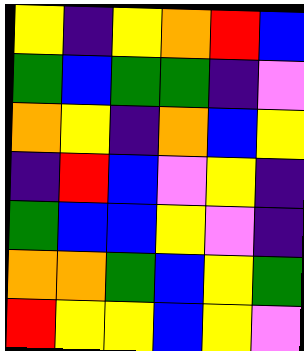[["yellow", "indigo", "yellow", "orange", "red", "blue"], ["green", "blue", "green", "green", "indigo", "violet"], ["orange", "yellow", "indigo", "orange", "blue", "yellow"], ["indigo", "red", "blue", "violet", "yellow", "indigo"], ["green", "blue", "blue", "yellow", "violet", "indigo"], ["orange", "orange", "green", "blue", "yellow", "green"], ["red", "yellow", "yellow", "blue", "yellow", "violet"]]